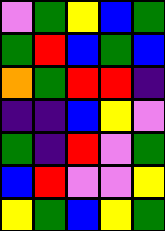[["violet", "green", "yellow", "blue", "green"], ["green", "red", "blue", "green", "blue"], ["orange", "green", "red", "red", "indigo"], ["indigo", "indigo", "blue", "yellow", "violet"], ["green", "indigo", "red", "violet", "green"], ["blue", "red", "violet", "violet", "yellow"], ["yellow", "green", "blue", "yellow", "green"]]